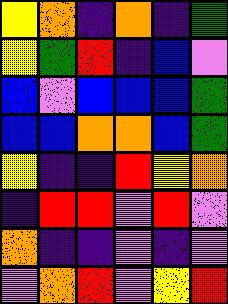[["yellow", "orange", "indigo", "orange", "indigo", "green"], ["yellow", "green", "red", "indigo", "blue", "violet"], ["blue", "violet", "blue", "blue", "blue", "green"], ["blue", "blue", "orange", "orange", "blue", "green"], ["yellow", "indigo", "indigo", "red", "yellow", "orange"], ["indigo", "red", "red", "violet", "red", "violet"], ["orange", "indigo", "indigo", "violet", "indigo", "violet"], ["violet", "orange", "red", "violet", "yellow", "red"]]